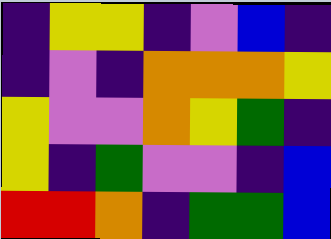[["indigo", "yellow", "yellow", "indigo", "violet", "blue", "indigo"], ["indigo", "violet", "indigo", "orange", "orange", "orange", "yellow"], ["yellow", "violet", "violet", "orange", "yellow", "green", "indigo"], ["yellow", "indigo", "green", "violet", "violet", "indigo", "blue"], ["red", "red", "orange", "indigo", "green", "green", "blue"]]